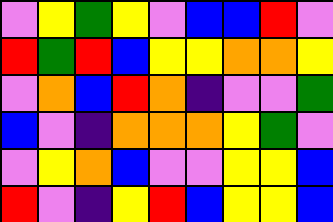[["violet", "yellow", "green", "yellow", "violet", "blue", "blue", "red", "violet"], ["red", "green", "red", "blue", "yellow", "yellow", "orange", "orange", "yellow"], ["violet", "orange", "blue", "red", "orange", "indigo", "violet", "violet", "green"], ["blue", "violet", "indigo", "orange", "orange", "orange", "yellow", "green", "violet"], ["violet", "yellow", "orange", "blue", "violet", "violet", "yellow", "yellow", "blue"], ["red", "violet", "indigo", "yellow", "red", "blue", "yellow", "yellow", "blue"]]